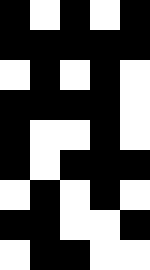[["black", "white", "black", "white", "black"], ["black", "black", "black", "black", "black"], ["white", "black", "white", "black", "white"], ["black", "black", "black", "black", "white"], ["black", "white", "white", "black", "white"], ["black", "white", "black", "black", "black"], ["white", "black", "white", "black", "white"], ["black", "black", "white", "white", "black"], ["white", "black", "black", "white", "white"]]